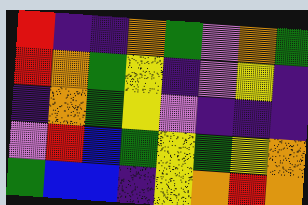[["red", "indigo", "indigo", "orange", "green", "violet", "orange", "green"], ["red", "orange", "green", "yellow", "indigo", "violet", "yellow", "indigo"], ["indigo", "orange", "green", "yellow", "violet", "indigo", "indigo", "indigo"], ["violet", "red", "blue", "green", "yellow", "green", "yellow", "orange"], ["green", "blue", "blue", "indigo", "yellow", "orange", "red", "orange"]]